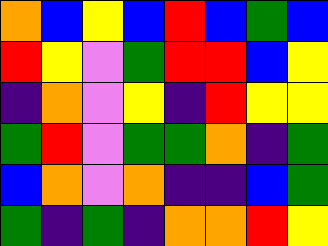[["orange", "blue", "yellow", "blue", "red", "blue", "green", "blue"], ["red", "yellow", "violet", "green", "red", "red", "blue", "yellow"], ["indigo", "orange", "violet", "yellow", "indigo", "red", "yellow", "yellow"], ["green", "red", "violet", "green", "green", "orange", "indigo", "green"], ["blue", "orange", "violet", "orange", "indigo", "indigo", "blue", "green"], ["green", "indigo", "green", "indigo", "orange", "orange", "red", "yellow"]]